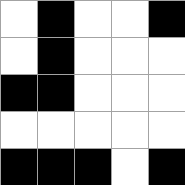[["white", "black", "white", "white", "black"], ["white", "black", "white", "white", "white"], ["black", "black", "white", "white", "white"], ["white", "white", "white", "white", "white"], ["black", "black", "black", "white", "black"]]